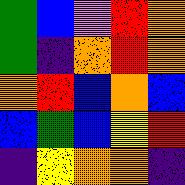[["green", "blue", "violet", "red", "orange"], ["green", "indigo", "orange", "red", "orange"], ["orange", "red", "blue", "orange", "blue"], ["blue", "green", "blue", "yellow", "red"], ["indigo", "yellow", "orange", "orange", "indigo"]]